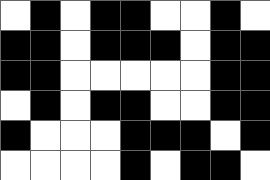[["white", "black", "white", "black", "black", "white", "white", "black", "white"], ["black", "black", "white", "black", "black", "black", "white", "black", "black"], ["black", "black", "white", "white", "white", "white", "white", "black", "black"], ["white", "black", "white", "black", "black", "white", "white", "black", "black"], ["black", "white", "white", "white", "black", "black", "black", "white", "black"], ["white", "white", "white", "white", "black", "white", "black", "black", "white"]]